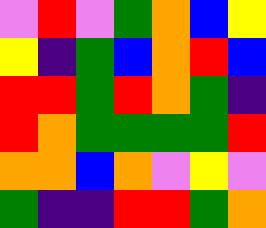[["violet", "red", "violet", "green", "orange", "blue", "yellow"], ["yellow", "indigo", "green", "blue", "orange", "red", "blue"], ["red", "red", "green", "red", "orange", "green", "indigo"], ["red", "orange", "green", "green", "green", "green", "red"], ["orange", "orange", "blue", "orange", "violet", "yellow", "violet"], ["green", "indigo", "indigo", "red", "red", "green", "orange"]]